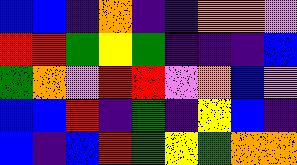[["blue", "blue", "indigo", "orange", "indigo", "indigo", "orange", "orange", "violet"], ["red", "red", "green", "yellow", "green", "indigo", "indigo", "indigo", "blue"], ["green", "orange", "violet", "red", "red", "violet", "orange", "blue", "violet"], ["blue", "blue", "red", "indigo", "green", "indigo", "yellow", "blue", "indigo"], ["blue", "indigo", "blue", "red", "green", "yellow", "green", "orange", "orange"]]